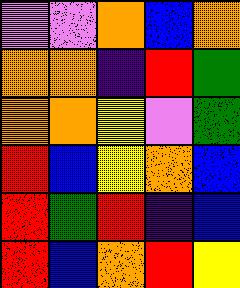[["violet", "violet", "orange", "blue", "orange"], ["orange", "orange", "indigo", "red", "green"], ["orange", "orange", "yellow", "violet", "green"], ["red", "blue", "yellow", "orange", "blue"], ["red", "green", "red", "indigo", "blue"], ["red", "blue", "orange", "red", "yellow"]]